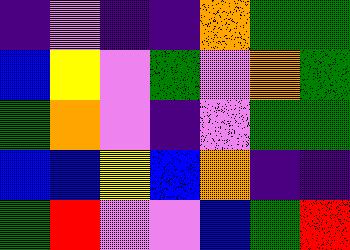[["indigo", "violet", "indigo", "indigo", "orange", "green", "green"], ["blue", "yellow", "violet", "green", "violet", "orange", "green"], ["green", "orange", "violet", "indigo", "violet", "green", "green"], ["blue", "blue", "yellow", "blue", "orange", "indigo", "indigo"], ["green", "red", "violet", "violet", "blue", "green", "red"]]